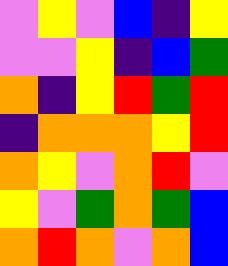[["violet", "yellow", "violet", "blue", "indigo", "yellow"], ["violet", "violet", "yellow", "indigo", "blue", "green"], ["orange", "indigo", "yellow", "red", "green", "red"], ["indigo", "orange", "orange", "orange", "yellow", "red"], ["orange", "yellow", "violet", "orange", "red", "violet"], ["yellow", "violet", "green", "orange", "green", "blue"], ["orange", "red", "orange", "violet", "orange", "blue"]]